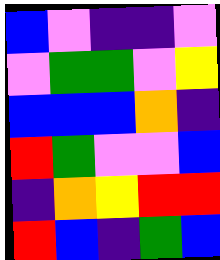[["blue", "violet", "indigo", "indigo", "violet"], ["violet", "green", "green", "violet", "yellow"], ["blue", "blue", "blue", "orange", "indigo"], ["red", "green", "violet", "violet", "blue"], ["indigo", "orange", "yellow", "red", "red"], ["red", "blue", "indigo", "green", "blue"]]